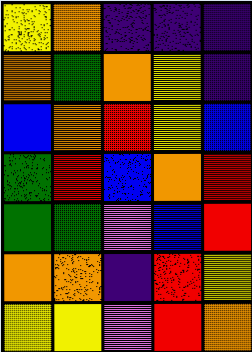[["yellow", "orange", "indigo", "indigo", "indigo"], ["orange", "green", "orange", "yellow", "indigo"], ["blue", "orange", "red", "yellow", "blue"], ["green", "red", "blue", "orange", "red"], ["green", "green", "violet", "blue", "red"], ["orange", "orange", "indigo", "red", "yellow"], ["yellow", "yellow", "violet", "red", "orange"]]